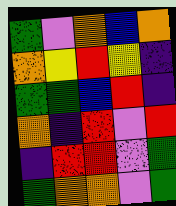[["green", "violet", "orange", "blue", "orange"], ["orange", "yellow", "red", "yellow", "indigo"], ["green", "green", "blue", "red", "indigo"], ["orange", "indigo", "red", "violet", "red"], ["indigo", "red", "red", "violet", "green"], ["green", "orange", "orange", "violet", "green"]]